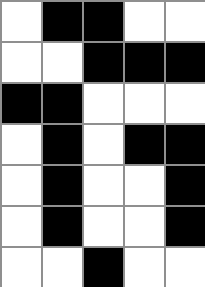[["white", "black", "black", "white", "white"], ["white", "white", "black", "black", "black"], ["black", "black", "white", "white", "white"], ["white", "black", "white", "black", "black"], ["white", "black", "white", "white", "black"], ["white", "black", "white", "white", "black"], ["white", "white", "black", "white", "white"]]